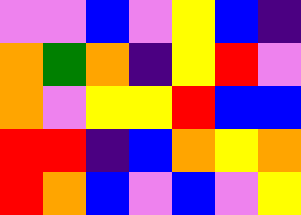[["violet", "violet", "blue", "violet", "yellow", "blue", "indigo"], ["orange", "green", "orange", "indigo", "yellow", "red", "violet"], ["orange", "violet", "yellow", "yellow", "red", "blue", "blue"], ["red", "red", "indigo", "blue", "orange", "yellow", "orange"], ["red", "orange", "blue", "violet", "blue", "violet", "yellow"]]